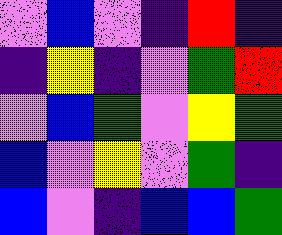[["violet", "blue", "violet", "indigo", "red", "indigo"], ["indigo", "yellow", "indigo", "violet", "green", "red"], ["violet", "blue", "green", "violet", "yellow", "green"], ["blue", "violet", "yellow", "violet", "green", "indigo"], ["blue", "violet", "indigo", "blue", "blue", "green"]]